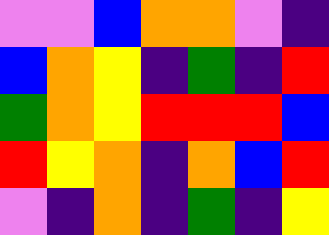[["violet", "violet", "blue", "orange", "orange", "violet", "indigo"], ["blue", "orange", "yellow", "indigo", "green", "indigo", "red"], ["green", "orange", "yellow", "red", "red", "red", "blue"], ["red", "yellow", "orange", "indigo", "orange", "blue", "red"], ["violet", "indigo", "orange", "indigo", "green", "indigo", "yellow"]]